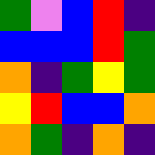[["green", "violet", "blue", "red", "indigo"], ["blue", "blue", "blue", "red", "green"], ["orange", "indigo", "green", "yellow", "green"], ["yellow", "red", "blue", "blue", "orange"], ["orange", "green", "indigo", "orange", "indigo"]]